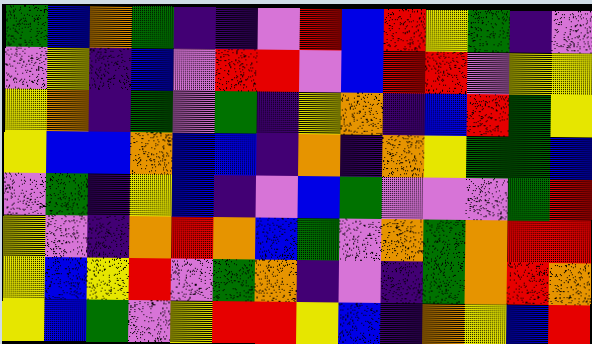[["green", "blue", "orange", "green", "indigo", "indigo", "violet", "red", "blue", "red", "yellow", "green", "indigo", "violet"], ["violet", "yellow", "indigo", "blue", "violet", "red", "red", "violet", "blue", "red", "red", "violet", "yellow", "yellow"], ["yellow", "orange", "indigo", "green", "violet", "green", "indigo", "yellow", "orange", "indigo", "blue", "red", "green", "yellow"], ["yellow", "blue", "blue", "orange", "blue", "blue", "indigo", "orange", "indigo", "orange", "yellow", "green", "green", "blue"], ["violet", "green", "indigo", "yellow", "blue", "indigo", "violet", "blue", "green", "violet", "violet", "violet", "green", "red"], ["yellow", "violet", "indigo", "orange", "red", "orange", "blue", "green", "violet", "orange", "green", "orange", "red", "red"], ["yellow", "blue", "yellow", "red", "violet", "green", "orange", "indigo", "violet", "indigo", "green", "orange", "red", "orange"], ["yellow", "blue", "green", "violet", "yellow", "red", "red", "yellow", "blue", "indigo", "orange", "yellow", "blue", "red"]]